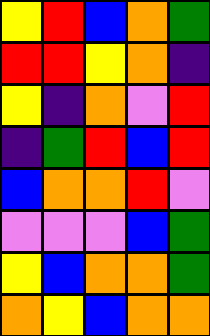[["yellow", "red", "blue", "orange", "green"], ["red", "red", "yellow", "orange", "indigo"], ["yellow", "indigo", "orange", "violet", "red"], ["indigo", "green", "red", "blue", "red"], ["blue", "orange", "orange", "red", "violet"], ["violet", "violet", "violet", "blue", "green"], ["yellow", "blue", "orange", "orange", "green"], ["orange", "yellow", "blue", "orange", "orange"]]